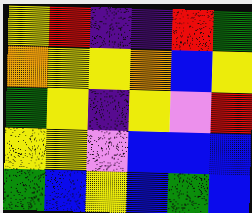[["yellow", "red", "indigo", "indigo", "red", "green"], ["orange", "yellow", "yellow", "orange", "blue", "yellow"], ["green", "yellow", "indigo", "yellow", "violet", "red"], ["yellow", "yellow", "violet", "blue", "blue", "blue"], ["green", "blue", "yellow", "blue", "green", "blue"]]